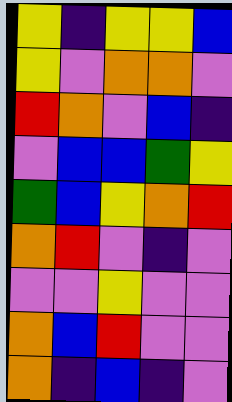[["yellow", "indigo", "yellow", "yellow", "blue"], ["yellow", "violet", "orange", "orange", "violet"], ["red", "orange", "violet", "blue", "indigo"], ["violet", "blue", "blue", "green", "yellow"], ["green", "blue", "yellow", "orange", "red"], ["orange", "red", "violet", "indigo", "violet"], ["violet", "violet", "yellow", "violet", "violet"], ["orange", "blue", "red", "violet", "violet"], ["orange", "indigo", "blue", "indigo", "violet"]]